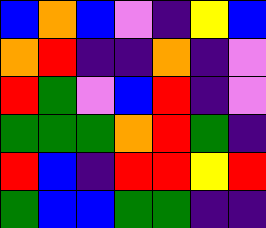[["blue", "orange", "blue", "violet", "indigo", "yellow", "blue"], ["orange", "red", "indigo", "indigo", "orange", "indigo", "violet"], ["red", "green", "violet", "blue", "red", "indigo", "violet"], ["green", "green", "green", "orange", "red", "green", "indigo"], ["red", "blue", "indigo", "red", "red", "yellow", "red"], ["green", "blue", "blue", "green", "green", "indigo", "indigo"]]